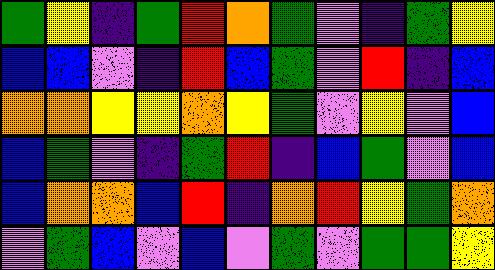[["green", "yellow", "indigo", "green", "red", "orange", "green", "violet", "indigo", "green", "yellow"], ["blue", "blue", "violet", "indigo", "red", "blue", "green", "violet", "red", "indigo", "blue"], ["orange", "orange", "yellow", "yellow", "orange", "yellow", "green", "violet", "yellow", "violet", "blue"], ["blue", "green", "violet", "indigo", "green", "red", "indigo", "blue", "green", "violet", "blue"], ["blue", "orange", "orange", "blue", "red", "indigo", "orange", "red", "yellow", "green", "orange"], ["violet", "green", "blue", "violet", "blue", "violet", "green", "violet", "green", "green", "yellow"]]